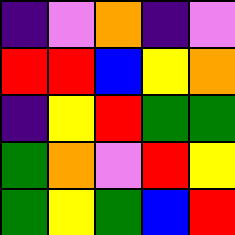[["indigo", "violet", "orange", "indigo", "violet"], ["red", "red", "blue", "yellow", "orange"], ["indigo", "yellow", "red", "green", "green"], ["green", "orange", "violet", "red", "yellow"], ["green", "yellow", "green", "blue", "red"]]